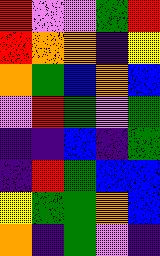[["red", "violet", "violet", "green", "red"], ["red", "orange", "orange", "indigo", "yellow"], ["orange", "green", "blue", "orange", "blue"], ["violet", "red", "green", "violet", "green"], ["indigo", "indigo", "blue", "indigo", "green"], ["indigo", "red", "green", "blue", "blue"], ["yellow", "green", "green", "orange", "blue"], ["orange", "indigo", "green", "violet", "indigo"]]